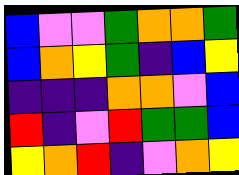[["blue", "violet", "violet", "green", "orange", "orange", "green"], ["blue", "orange", "yellow", "green", "indigo", "blue", "yellow"], ["indigo", "indigo", "indigo", "orange", "orange", "violet", "blue"], ["red", "indigo", "violet", "red", "green", "green", "blue"], ["yellow", "orange", "red", "indigo", "violet", "orange", "yellow"]]